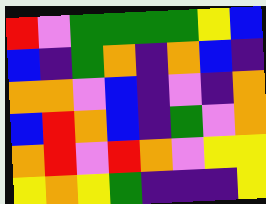[["red", "violet", "green", "green", "green", "green", "yellow", "blue"], ["blue", "indigo", "green", "orange", "indigo", "orange", "blue", "indigo"], ["orange", "orange", "violet", "blue", "indigo", "violet", "indigo", "orange"], ["blue", "red", "orange", "blue", "indigo", "green", "violet", "orange"], ["orange", "red", "violet", "red", "orange", "violet", "yellow", "yellow"], ["yellow", "orange", "yellow", "green", "indigo", "indigo", "indigo", "yellow"]]